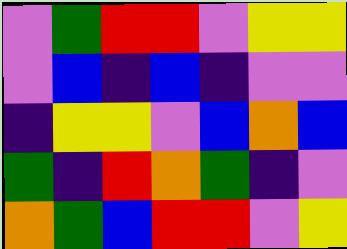[["violet", "green", "red", "red", "violet", "yellow", "yellow"], ["violet", "blue", "indigo", "blue", "indigo", "violet", "violet"], ["indigo", "yellow", "yellow", "violet", "blue", "orange", "blue"], ["green", "indigo", "red", "orange", "green", "indigo", "violet"], ["orange", "green", "blue", "red", "red", "violet", "yellow"]]